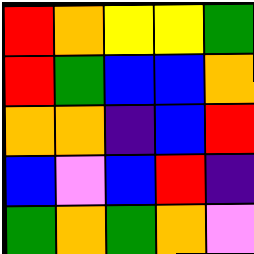[["red", "orange", "yellow", "yellow", "green"], ["red", "green", "blue", "blue", "orange"], ["orange", "orange", "indigo", "blue", "red"], ["blue", "violet", "blue", "red", "indigo"], ["green", "orange", "green", "orange", "violet"]]